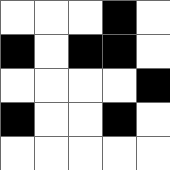[["white", "white", "white", "black", "white"], ["black", "white", "black", "black", "white"], ["white", "white", "white", "white", "black"], ["black", "white", "white", "black", "white"], ["white", "white", "white", "white", "white"]]